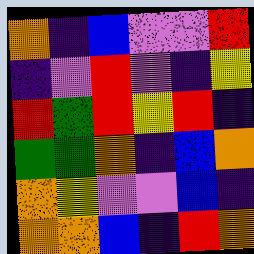[["orange", "indigo", "blue", "violet", "violet", "red"], ["indigo", "violet", "red", "violet", "indigo", "yellow"], ["red", "green", "red", "yellow", "red", "indigo"], ["green", "green", "orange", "indigo", "blue", "orange"], ["orange", "yellow", "violet", "violet", "blue", "indigo"], ["orange", "orange", "blue", "indigo", "red", "orange"]]